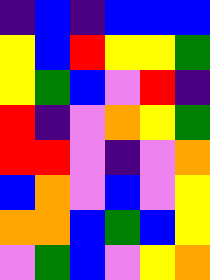[["indigo", "blue", "indigo", "blue", "blue", "blue"], ["yellow", "blue", "red", "yellow", "yellow", "green"], ["yellow", "green", "blue", "violet", "red", "indigo"], ["red", "indigo", "violet", "orange", "yellow", "green"], ["red", "red", "violet", "indigo", "violet", "orange"], ["blue", "orange", "violet", "blue", "violet", "yellow"], ["orange", "orange", "blue", "green", "blue", "yellow"], ["violet", "green", "blue", "violet", "yellow", "orange"]]